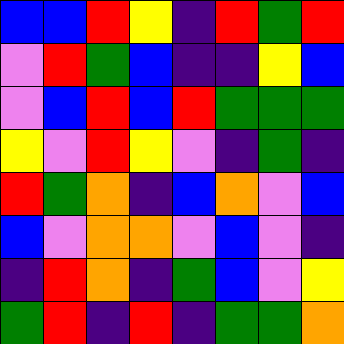[["blue", "blue", "red", "yellow", "indigo", "red", "green", "red"], ["violet", "red", "green", "blue", "indigo", "indigo", "yellow", "blue"], ["violet", "blue", "red", "blue", "red", "green", "green", "green"], ["yellow", "violet", "red", "yellow", "violet", "indigo", "green", "indigo"], ["red", "green", "orange", "indigo", "blue", "orange", "violet", "blue"], ["blue", "violet", "orange", "orange", "violet", "blue", "violet", "indigo"], ["indigo", "red", "orange", "indigo", "green", "blue", "violet", "yellow"], ["green", "red", "indigo", "red", "indigo", "green", "green", "orange"]]